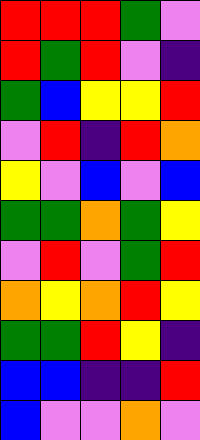[["red", "red", "red", "green", "violet"], ["red", "green", "red", "violet", "indigo"], ["green", "blue", "yellow", "yellow", "red"], ["violet", "red", "indigo", "red", "orange"], ["yellow", "violet", "blue", "violet", "blue"], ["green", "green", "orange", "green", "yellow"], ["violet", "red", "violet", "green", "red"], ["orange", "yellow", "orange", "red", "yellow"], ["green", "green", "red", "yellow", "indigo"], ["blue", "blue", "indigo", "indigo", "red"], ["blue", "violet", "violet", "orange", "violet"]]